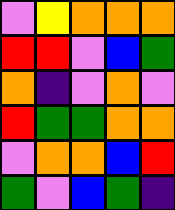[["violet", "yellow", "orange", "orange", "orange"], ["red", "red", "violet", "blue", "green"], ["orange", "indigo", "violet", "orange", "violet"], ["red", "green", "green", "orange", "orange"], ["violet", "orange", "orange", "blue", "red"], ["green", "violet", "blue", "green", "indigo"]]